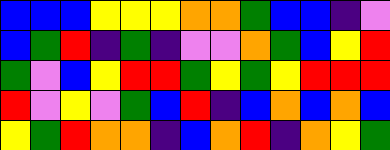[["blue", "blue", "blue", "yellow", "yellow", "yellow", "orange", "orange", "green", "blue", "blue", "indigo", "violet"], ["blue", "green", "red", "indigo", "green", "indigo", "violet", "violet", "orange", "green", "blue", "yellow", "red"], ["green", "violet", "blue", "yellow", "red", "red", "green", "yellow", "green", "yellow", "red", "red", "red"], ["red", "violet", "yellow", "violet", "green", "blue", "red", "indigo", "blue", "orange", "blue", "orange", "blue"], ["yellow", "green", "red", "orange", "orange", "indigo", "blue", "orange", "red", "indigo", "orange", "yellow", "green"]]